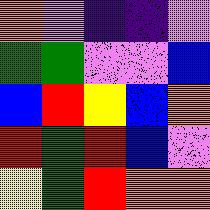[["orange", "violet", "indigo", "indigo", "violet"], ["green", "green", "violet", "violet", "blue"], ["blue", "red", "yellow", "blue", "orange"], ["red", "green", "red", "blue", "violet"], ["yellow", "green", "red", "orange", "orange"]]